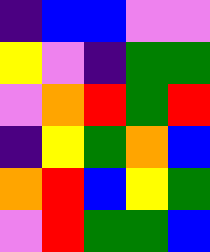[["indigo", "blue", "blue", "violet", "violet"], ["yellow", "violet", "indigo", "green", "green"], ["violet", "orange", "red", "green", "red"], ["indigo", "yellow", "green", "orange", "blue"], ["orange", "red", "blue", "yellow", "green"], ["violet", "red", "green", "green", "blue"]]